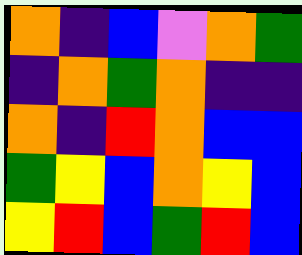[["orange", "indigo", "blue", "violet", "orange", "green"], ["indigo", "orange", "green", "orange", "indigo", "indigo"], ["orange", "indigo", "red", "orange", "blue", "blue"], ["green", "yellow", "blue", "orange", "yellow", "blue"], ["yellow", "red", "blue", "green", "red", "blue"]]